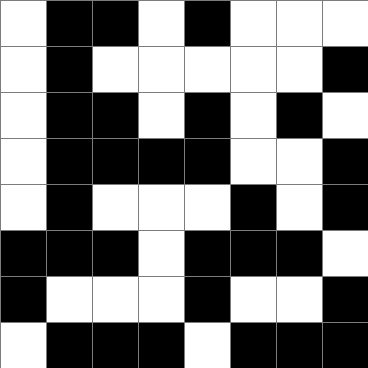[["white", "black", "black", "white", "black", "white", "white", "white"], ["white", "black", "white", "white", "white", "white", "white", "black"], ["white", "black", "black", "white", "black", "white", "black", "white"], ["white", "black", "black", "black", "black", "white", "white", "black"], ["white", "black", "white", "white", "white", "black", "white", "black"], ["black", "black", "black", "white", "black", "black", "black", "white"], ["black", "white", "white", "white", "black", "white", "white", "black"], ["white", "black", "black", "black", "white", "black", "black", "black"]]